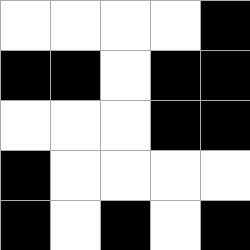[["white", "white", "white", "white", "black"], ["black", "black", "white", "black", "black"], ["white", "white", "white", "black", "black"], ["black", "white", "white", "white", "white"], ["black", "white", "black", "white", "black"]]